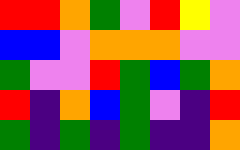[["red", "red", "orange", "green", "violet", "red", "yellow", "violet"], ["blue", "blue", "violet", "orange", "orange", "orange", "violet", "violet"], ["green", "violet", "violet", "red", "green", "blue", "green", "orange"], ["red", "indigo", "orange", "blue", "green", "violet", "indigo", "red"], ["green", "indigo", "green", "indigo", "green", "indigo", "indigo", "orange"]]